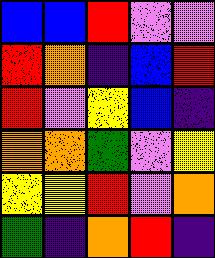[["blue", "blue", "red", "violet", "violet"], ["red", "orange", "indigo", "blue", "red"], ["red", "violet", "yellow", "blue", "indigo"], ["orange", "orange", "green", "violet", "yellow"], ["yellow", "yellow", "red", "violet", "orange"], ["green", "indigo", "orange", "red", "indigo"]]